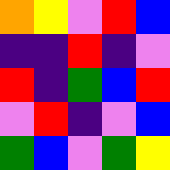[["orange", "yellow", "violet", "red", "blue"], ["indigo", "indigo", "red", "indigo", "violet"], ["red", "indigo", "green", "blue", "red"], ["violet", "red", "indigo", "violet", "blue"], ["green", "blue", "violet", "green", "yellow"]]